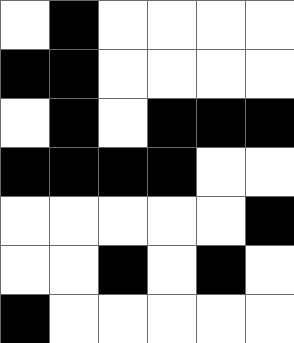[["white", "black", "white", "white", "white", "white"], ["black", "black", "white", "white", "white", "white"], ["white", "black", "white", "black", "black", "black"], ["black", "black", "black", "black", "white", "white"], ["white", "white", "white", "white", "white", "black"], ["white", "white", "black", "white", "black", "white"], ["black", "white", "white", "white", "white", "white"]]